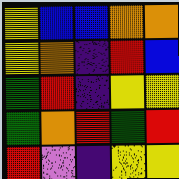[["yellow", "blue", "blue", "orange", "orange"], ["yellow", "orange", "indigo", "red", "blue"], ["green", "red", "indigo", "yellow", "yellow"], ["green", "orange", "red", "green", "red"], ["red", "violet", "indigo", "yellow", "yellow"]]